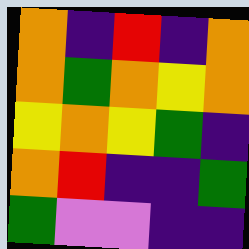[["orange", "indigo", "red", "indigo", "orange"], ["orange", "green", "orange", "yellow", "orange"], ["yellow", "orange", "yellow", "green", "indigo"], ["orange", "red", "indigo", "indigo", "green"], ["green", "violet", "violet", "indigo", "indigo"]]